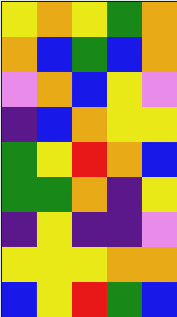[["yellow", "orange", "yellow", "green", "orange"], ["orange", "blue", "green", "blue", "orange"], ["violet", "orange", "blue", "yellow", "violet"], ["indigo", "blue", "orange", "yellow", "yellow"], ["green", "yellow", "red", "orange", "blue"], ["green", "green", "orange", "indigo", "yellow"], ["indigo", "yellow", "indigo", "indigo", "violet"], ["yellow", "yellow", "yellow", "orange", "orange"], ["blue", "yellow", "red", "green", "blue"]]